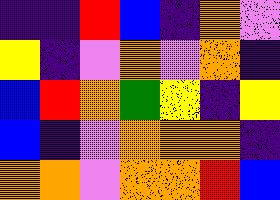[["indigo", "indigo", "red", "blue", "indigo", "orange", "violet"], ["yellow", "indigo", "violet", "orange", "violet", "orange", "indigo"], ["blue", "red", "orange", "green", "yellow", "indigo", "yellow"], ["blue", "indigo", "violet", "orange", "orange", "orange", "indigo"], ["orange", "orange", "violet", "orange", "orange", "red", "blue"]]